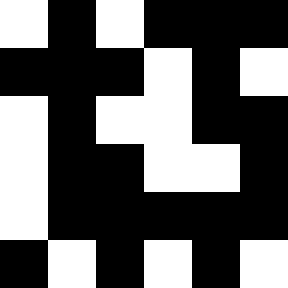[["white", "black", "white", "black", "black", "black"], ["black", "black", "black", "white", "black", "white"], ["white", "black", "white", "white", "black", "black"], ["white", "black", "black", "white", "white", "black"], ["white", "black", "black", "black", "black", "black"], ["black", "white", "black", "white", "black", "white"]]